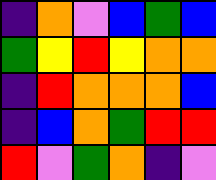[["indigo", "orange", "violet", "blue", "green", "blue"], ["green", "yellow", "red", "yellow", "orange", "orange"], ["indigo", "red", "orange", "orange", "orange", "blue"], ["indigo", "blue", "orange", "green", "red", "red"], ["red", "violet", "green", "orange", "indigo", "violet"]]